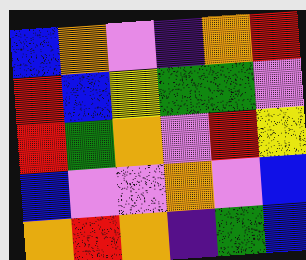[["blue", "orange", "violet", "indigo", "orange", "red"], ["red", "blue", "yellow", "green", "green", "violet"], ["red", "green", "orange", "violet", "red", "yellow"], ["blue", "violet", "violet", "orange", "violet", "blue"], ["orange", "red", "orange", "indigo", "green", "blue"]]